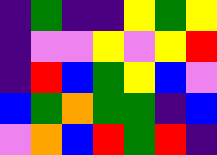[["indigo", "green", "indigo", "indigo", "yellow", "green", "yellow"], ["indigo", "violet", "violet", "yellow", "violet", "yellow", "red"], ["indigo", "red", "blue", "green", "yellow", "blue", "violet"], ["blue", "green", "orange", "green", "green", "indigo", "blue"], ["violet", "orange", "blue", "red", "green", "red", "indigo"]]